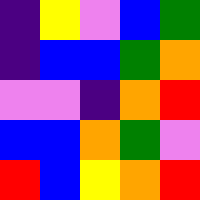[["indigo", "yellow", "violet", "blue", "green"], ["indigo", "blue", "blue", "green", "orange"], ["violet", "violet", "indigo", "orange", "red"], ["blue", "blue", "orange", "green", "violet"], ["red", "blue", "yellow", "orange", "red"]]